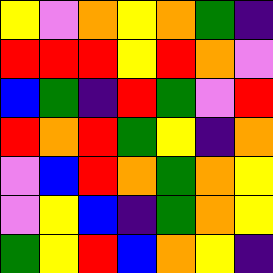[["yellow", "violet", "orange", "yellow", "orange", "green", "indigo"], ["red", "red", "red", "yellow", "red", "orange", "violet"], ["blue", "green", "indigo", "red", "green", "violet", "red"], ["red", "orange", "red", "green", "yellow", "indigo", "orange"], ["violet", "blue", "red", "orange", "green", "orange", "yellow"], ["violet", "yellow", "blue", "indigo", "green", "orange", "yellow"], ["green", "yellow", "red", "blue", "orange", "yellow", "indigo"]]